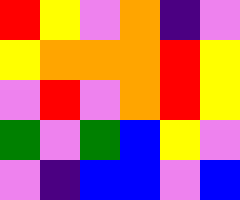[["red", "yellow", "violet", "orange", "indigo", "violet"], ["yellow", "orange", "orange", "orange", "red", "yellow"], ["violet", "red", "violet", "orange", "red", "yellow"], ["green", "violet", "green", "blue", "yellow", "violet"], ["violet", "indigo", "blue", "blue", "violet", "blue"]]